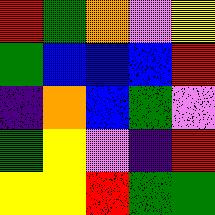[["red", "green", "orange", "violet", "yellow"], ["green", "blue", "blue", "blue", "red"], ["indigo", "orange", "blue", "green", "violet"], ["green", "yellow", "violet", "indigo", "red"], ["yellow", "yellow", "red", "green", "green"]]